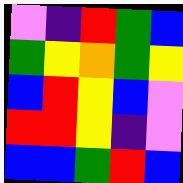[["violet", "indigo", "red", "green", "blue"], ["green", "yellow", "orange", "green", "yellow"], ["blue", "red", "yellow", "blue", "violet"], ["red", "red", "yellow", "indigo", "violet"], ["blue", "blue", "green", "red", "blue"]]